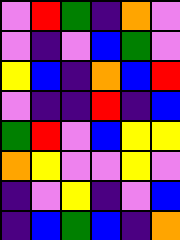[["violet", "red", "green", "indigo", "orange", "violet"], ["violet", "indigo", "violet", "blue", "green", "violet"], ["yellow", "blue", "indigo", "orange", "blue", "red"], ["violet", "indigo", "indigo", "red", "indigo", "blue"], ["green", "red", "violet", "blue", "yellow", "yellow"], ["orange", "yellow", "violet", "violet", "yellow", "violet"], ["indigo", "violet", "yellow", "indigo", "violet", "blue"], ["indigo", "blue", "green", "blue", "indigo", "orange"]]